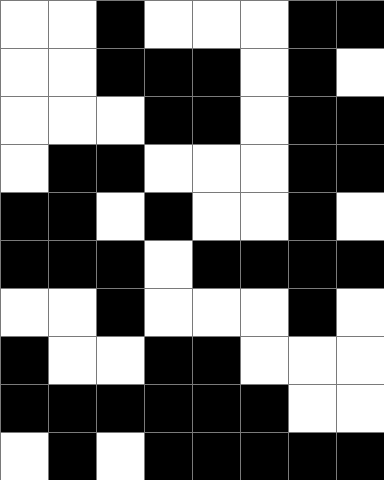[["white", "white", "black", "white", "white", "white", "black", "black"], ["white", "white", "black", "black", "black", "white", "black", "white"], ["white", "white", "white", "black", "black", "white", "black", "black"], ["white", "black", "black", "white", "white", "white", "black", "black"], ["black", "black", "white", "black", "white", "white", "black", "white"], ["black", "black", "black", "white", "black", "black", "black", "black"], ["white", "white", "black", "white", "white", "white", "black", "white"], ["black", "white", "white", "black", "black", "white", "white", "white"], ["black", "black", "black", "black", "black", "black", "white", "white"], ["white", "black", "white", "black", "black", "black", "black", "black"]]